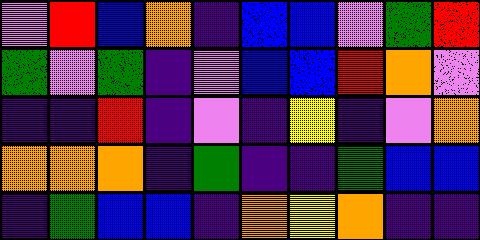[["violet", "red", "blue", "orange", "indigo", "blue", "blue", "violet", "green", "red"], ["green", "violet", "green", "indigo", "violet", "blue", "blue", "red", "orange", "violet"], ["indigo", "indigo", "red", "indigo", "violet", "indigo", "yellow", "indigo", "violet", "orange"], ["orange", "orange", "orange", "indigo", "green", "indigo", "indigo", "green", "blue", "blue"], ["indigo", "green", "blue", "blue", "indigo", "orange", "yellow", "orange", "indigo", "indigo"]]